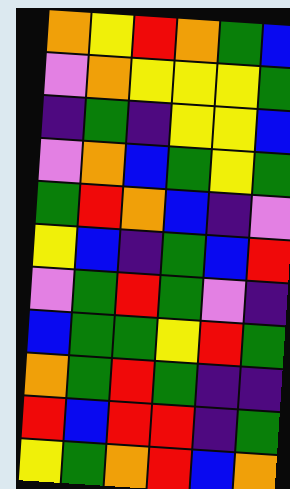[["orange", "yellow", "red", "orange", "green", "blue"], ["violet", "orange", "yellow", "yellow", "yellow", "green"], ["indigo", "green", "indigo", "yellow", "yellow", "blue"], ["violet", "orange", "blue", "green", "yellow", "green"], ["green", "red", "orange", "blue", "indigo", "violet"], ["yellow", "blue", "indigo", "green", "blue", "red"], ["violet", "green", "red", "green", "violet", "indigo"], ["blue", "green", "green", "yellow", "red", "green"], ["orange", "green", "red", "green", "indigo", "indigo"], ["red", "blue", "red", "red", "indigo", "green"], ["yellow", "green", "orange", "red", "blue", "orange"]]